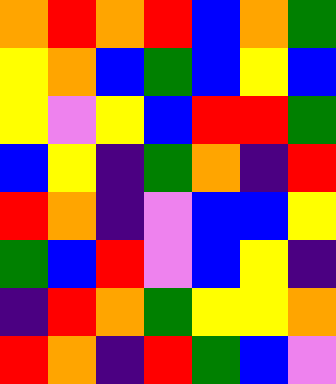[["orange", "red", "orange", "red", "blue", "orange", "green"], ["yellow", "orange", "blue", "green", "blue", "yellow", "blue"], ["yellow", "violet", "yellow", "blue", "red", "red", "green"], ["blue", "yellow", "indigo", "green", "orange", "indigo", "red"], ["red", "orange", "indigo", "violet", "blue", "blue", "yellow"], ["green", "blue", "red", "violet", "blue", "yellow", "indigo"], ["indigo", "red", "orange", "green", "yellow", "yellow", "orange"], ["red", "orange", "indigo", "red", "green", "blue", "violet"]]